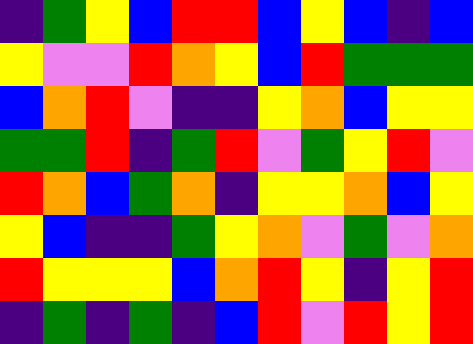[["indigo", "green", "yellow", "blue", "red", "red", "blue", "yellow", "blue", "indigo", "blue"], ["yellow", "violet", "violet", "red", "orange", "yellow", "blue", "red", "green", "green", "green"], ["blue", "orange", "red", "violet", "indigo", "indigo", "yellow", "orange", "blue", "yellow", "yellow"], ["green", "green", "red", "indigo", "green", "red", "violet", "green", "yellow", "red", "violet"], ["red", "orange", "blue", "green", "orange", "indigo", "yellow", "yellow", "orange", "blue", "yellow"], ["yellow", "blue", "indigo", "indigo", "green", "yellow", "orange", "violet", "green", "violet", "orange"], ["red", "yellow", "yellow", "yellow", "blue", "orange", "red", "yellow", "indigo", "yellow", "red"], ["indigo", "green", "indigo", "green", "indigo", "blue", "red", "violet", "red", "yellow", "red"]]